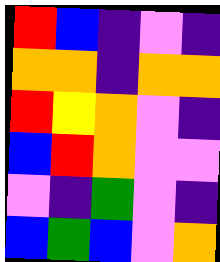[["red", "blue", "indigo", "violet", "indigo"], ["orange", "orange", "indigo", "orange", "orange"], ["red", "yellow", "orange", "violet", "indigo"], ["blue", "red", "orange", "violet", "violet"], ["violet", "indigo", "green", "violet", "indigo"], ["blue", "green", "blue", "violet", "orange"]]